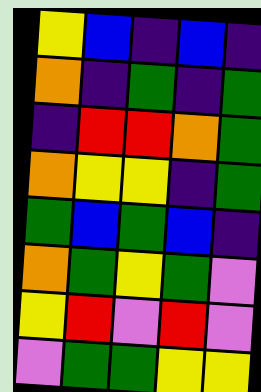[["yellow", "blue", "indigo", "blue", "indigo"], ["orange", "indigo", "green", "indigo", "green"], ["indigo", "red", "red", "orange", "green"], ["orange", "yellow", "yellow", "indigo", "green"], ["green", "blue", "green", "blue", "indigo"], ["orange", "green", "yellow", "green", "violet"], ["yellow", "red", "violet", "red", "violet"], ["violet", "green", "green", "yellow", "yellow"]]